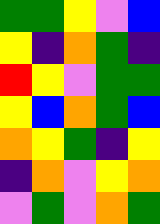[["green", "green", "yellow", "violet", "blue"], ["yellow", "indigo", "orange", "green", "indigo"], ["red", "yellow", "violet", "green", "green"], ["yellow", "blue", "orange", "green", "blue"], ["orange", "yellow", "green", "indigo", "yellow"], ["indigo", "orange", "violet", "yellow", "orange"], ["violet", "green", "violet", "orange", "green"]]